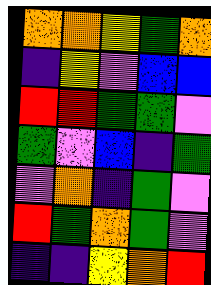[["orange", "orange", "yellow", "green", "orange"], ["indigo", "yellow", "violet", "blue", "blue"], ["red", "red", "green", "green", "violet"], ["green", "violet", "blue", "indigo", "green"], ["violet", "orange", "indigo", "green", "violet"], ["red", "green", "orange", "green", "violet"], ["indigo", "indigo", "yellow", "orange", "red"]]